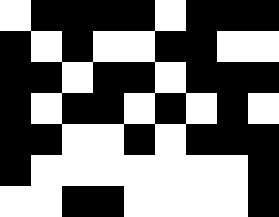[["white", "black", "black", "black", "black", "white", "black", "black", "black"], ["black", "white", "black", "white", "white", "black", "black", "white", "white"], ["black", "black", "white", "black", "black", "white", "black", "black", "black"], ["black", "white", "black", "black", "white", "black", "white", "black", "white"], ["black", "black", "white", "white", "black", "white", "black", "black", "black"], ["black", "white", "white", "white", "white", "white", "white", "white", "black"], ["white", "white", "black", "black", "white", "white", "white", "white", "black"]]